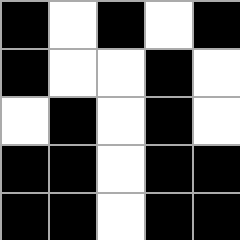[["black", "white", "black", "white", "black"], ["black", "white", "white", "black", "white"], ["white", "black", "white", "black", "white"], ["black", "black", "white", "black", "black"], ["black", "black", "white", "black", "black"]]